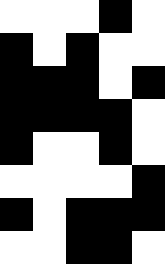[["white", "white", "white", "black", "white"], ["black", "white", "black", "white", "white"], ["black", "black", "black", "white", "black"], ["black", "black", "black", "black", "white"], ["black", "white", "white", "black", "white"], ["white", "white", "white", "white", "black"], ["black", "white", "black", "black", "black"], ["white", "white", "black", "black", "white"]]